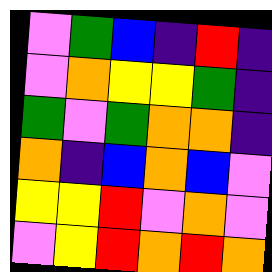[["violet", "green", "blue", "indigo", "red", "indigo"], ["violet", "orange", "yellow", "yellow", "green", "indigo"], ["green", "violet", "green", "orange", "orange", "indigo"], ["orange", "indigo", "blue", "orange", "blue", "violet"], ["yellow", "yellow", "red", "violet", "orange", "violet"], ["violet", "yellow", "red", "orange", "red", "orange"]]